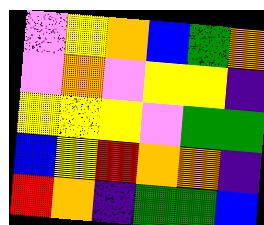[["violet", "yellow", "orange", "blue", "green", "orange"], ["violet", "orange", "violet", "yellow", "yellow", "indigo"], ["yellow", "yellow", "yellow", "violet", "green", "green"], ["blue", "yellow", "red", "orange", "orange", "indigo"], ["red", "orange", "indigo", "green", "green", "blue"]]